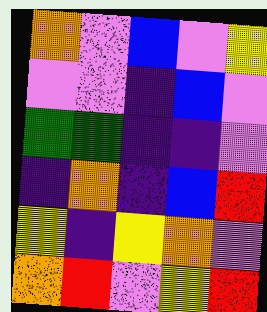[["orange", "violet", "blue", "violet", "yellow"], ["violet", "violet", "indigo", "blue", "violet"], ["green", "green", "indigo", "indigo", "violet"], ["indigo", "orange", "indigo", "blue", "red"], ["yellow", "indigo", "yellow", "orange", "violet"], ["orange", "red", "violet", "yellow", "red"]]